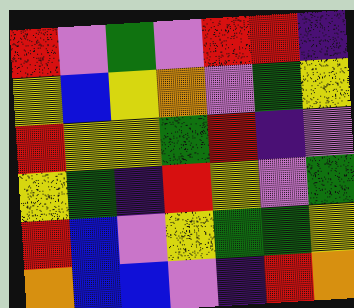[["red", "violet", "green", "violet", "red", "red", "indigo"], ["yellow", "blue", "yellow", "orange", "violet", "green", "yellow"], ["red", "yellow", "yellow", "green", "red", "indigo", "violet"], ["yellow", "green", "indigo", "red", "yellow", "violet", "green"], ["red", "blue", "violet", "yellow", "green", "green", "yellow"], ["orange", "blue", "blue", "violet", "indigo", "red", "orange"]]